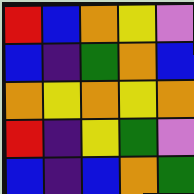[["red", "blue", "orange", "yellow", "violet"], ["blue", "indigo", "green", "orange", "blue"], ["orange", "yellow", "orange", "yellow", "orange"], ["red", "indigo", "yellow", "green", "violet"], ["blue", "indigo", "blue", "orange", "green"]]